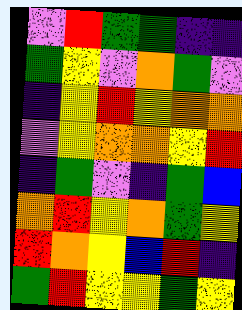[["violet", "red", "green", "green", "indigo", "indigo"], ["green", "yellow", "violet", "orange", "green", "violet"], ["indigo", "yellow", "red", "yellow", "orange", "orange"], ["violet", "yellow", "orange", "orange", "yellow", "red"], ["indigo", "green", "violet", "indigo", "green", "blue"], ["orange", "red", "yellow", "orange", "green", "yellow"], ["red", "orange", "yellow", "blue", "red", "indigo"], ["green", "red", "yellow", "yellow", "green", "yellow"]]